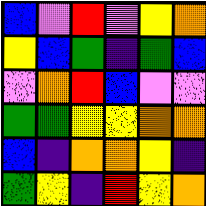[["blue", "violet", "red", "violet", "yellow", "orange"], ["yellow", "blue", "green", "indigo", "green", "blue"], ["violet", "orange", "red", "blue", "violet", "violet"], ["green", "green", "yellow", "yellow", "orange", "orange"], ["blue", "indigo", "orange", "orange", "yellow", "indigo"], ["green", "yellow", "indigo", "red", "yellow", "orange"]]